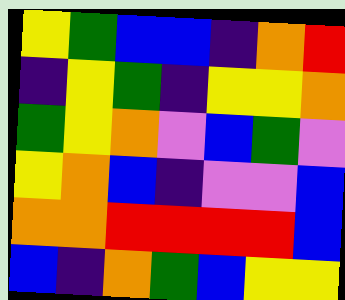[["yellow", "green", "blue", "blue", "indigo", "orange", "red"], ["indigo", "yellow", "green", "indigo", "yellow", "yellow", "orange"], ["green", "yellow", "orange", "violet", "blue", "green", "violet"], ["yellow", "orange", "blue", "indigo", "violet", "violet", "blue"], ["orange", "orange", "red", "red", "red", "red", "blue"], ["blue", "indigo", "orange", "green", "blue", "yellow", "yellow"]]